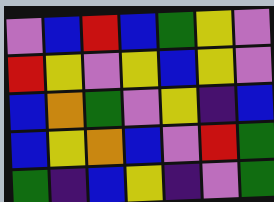[["violet", "blue", "red", "blue", "green", "yellow", "violet"], ["red", "yellow", "violet", "yellow", "blue", "yellow", "violet"], ["blue", "orange", "green", "violet", "yellow", "indigo", "blue"], ["blue", "yellow", "orange", "blue", "violet", "red", "green"], ["green", "indigo", "blue", "yellow", "indigo", "violet", "green"]]